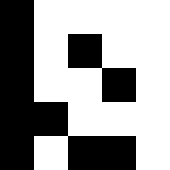[["black", "white", "white", "white", "white"], ["black", "white", "black", "white", "white"], ["black", "white", "white", "black", "white"], ["black", "black", "white", "white", "white"], ["black", "white", "black", "black", "white"]]